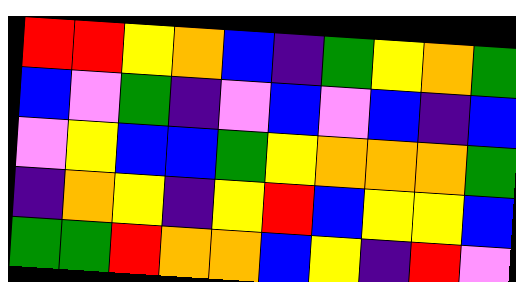[["red", "red", "yellow", "orange", "blue", "indigo", "green", "yellow", "orange", "green"], ["blue", "violet", "green", "indigo", "violet", "blue", "violet", "blue", "indigo", "blue"], ["violet", "yellow", "blue", "blue", "green", "yellow", "orange", "orange", "orange", "green"], ["indigo", "orange", "yellow", "indigo", "yellow", "red", "blue", "yellow", "yellow", "blue"], ["green", "green", "red", "orange", "orange", "blue", "yellow", "indigo", "red", "violet"]]